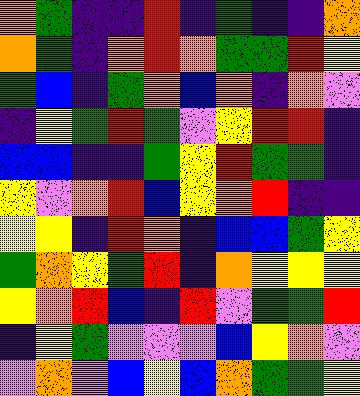[["orange", "green", "indigo", "indigo", "red", "indigo", "green", "indigo", "indigo", "orange"], ["orange", "green", "indigo", "orange", "red", "orange", "green", "green", "red", "yellow"], ["green", "blue", "indigo", "green", "orange", "blue", "orange", "indigo", "orange", "violet"], ["indigo", "yellow", "green", "red", "green", "violet", "yellow", "red", "red", "indigo"], ["blue", "blue", "indigo", "indigo", "green", "yellow", "red", "green", "green", "indigo"], ["yellow", "violet", "orange", "red", "blue", "yellow", "orange", "red", "indigo", "indigo"], ["yellow", "yellow", "indigo", "red", "orange", "indigo", "blue", "blue", "green", "yellow"], ["green", "orange", "yellow", "green", "red", "indigo", "orange", "yellow", "yellow", "yellow"], ["yellow", "orange", "red", "blue", "indigo", "red", "violet", "green", "green", "red"], ["indigo", "yellow", "green", "violet", "violet", "violet", "blue", "yellow", "orange", "violet"], ["violet", "orange", "violet", "blue", "yellow", "blue", "orange", "green", "green", "yellow"]]